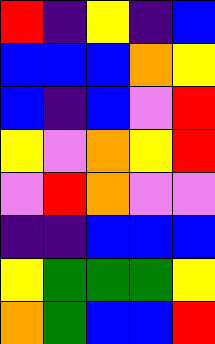[["red", "indigo", "yellow", "indigo", "blue"], ["blue", "blue", "blue", "orange", "yellow"], ["blue", "indigo", "blue", "violet", "red"], ["yellow", "violet", "orange", "yellow", "red"], ["violet", "red", "orange", "violet", "violet"], ["indigo", "indigo", "blue", "blue", "blue"], ["yellow", "green", "green", "green", "yellow"], ["orange", "green", "blue", "blue", "red"]]